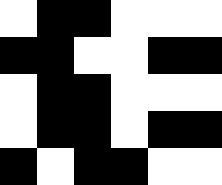[["white", "black", "black", "white", "white", "white"], ["black", "black", "white", "white", "black", "black"], ["white", "black", "black", "white", "white", "white"], ["white", "black", "black", "white", "black", "black"], ["black", "white", "black", "black", "white", "white"]]